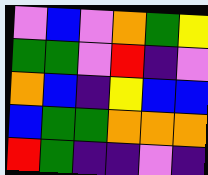[["violet", "blue", "violet", "orange", "green", "yellow"], ["green", "green", "violet", "red", "indigo", "violet"], ["orange", "blue", "indigo", "yellow", "blue", "blue"], ["blue", "green", "green", "orange", "orange", "orange"], ["red", "green", "indigo", "indigo", "violet", "indigo"]]